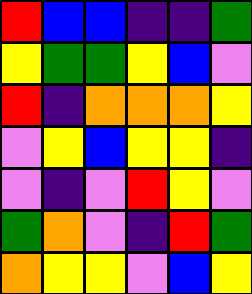[["red", "blue", "blue", "indigo", "indigo", "green"], ["yellow", "green", "green", "yellow", "blue", "violet"], ["red", "indigo", "orange", "orange", "orange", "yellow"], ["violet", "yellow", "blue", "yellow", "yellow", "indigo"], ["violet", "indigo", "violet", "red", "yellow", "violet"], ["green", "orange", "violet", "indigo", "red", "green"], ["orange", "yellow", "yellow", "violet", "blue", "yellow"]]